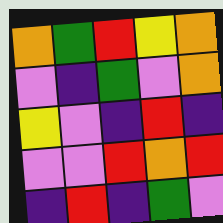[["orange", "green", "red", "yellow", "orange"], ["violet", "indigo", "green", "violet", "orange"], ["yellow", "violet", "indigo", "red", "indigo"], ["violet", "violet", "red", "orange", "red"], ["indigo", "red", "indigo", "green", "violet"]]